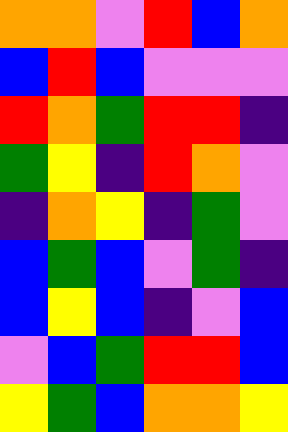[["orange", "orange", "violet", "red", "blue", "orange"], ["blue", "red", "blue", "violet", "violet", "violet"], ["red", "orange", "green", "red", "red", "indigo"], ["green", "yellow", "indigo", "red", "orange", "violet"], ["indigo", "orange", "yellow", "indigo", "green", "violet"], ["blue", "green", "blue", "violet", "green", "indigo"], ["blue", "yellow", "blue", "indigo", "violet", "blue"], ["violet", "blue", "green", "red", "red", "blue"], ["yellow", "green", "blue", "orange", "orange", "yellow"]]